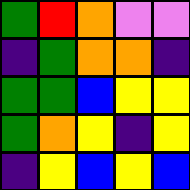[["green", "red", "orange", "violet", "violet"], ["indigo", "green", "orange", "orange", "indigo"], ["green", "green", "blue", "yellow", "yellow"], ["green", "orange", "yellow", "indigo", "yellow"], ["indigo", "yellow", "blue", "yellow", "blue"]]